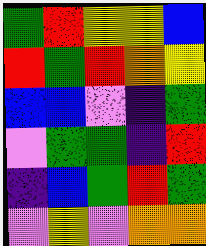[["green", "red", "yellow", "yellow", "blue"], ["red", "green", "red", "orange", "yellow"], ["blue", "blue", "violet", "indigo", "green"], ["violet", "green", "green", "indigo", "red"], ["indigo", "blue", "green", "red", "green"], ["violet", "yellow", "violet", "orange", "orange"]]